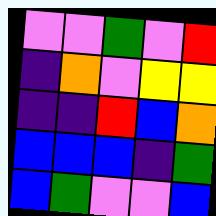[["violet", "violet", "green", "violet", "red"], ["indigo", "orange", "violet", "yellow", "yellow"], ["indigo", "indigo", "red", "blue", "orange"], ["blue", "blue", "blue", "indigo", "green"], ["blue", "green", "violet", "violet", "blue"]]